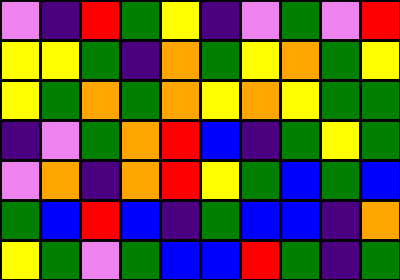[["violet", "indigo", "red", "green", "yellow", "indigo", "violet", "green", "violet", "red"], ["yellow", "yellow", "green", "indigo", "orange", "green", "yellow", "orange", "green", "yellow"], ["yellow", "green", "orange", "green", "orange", "yellow", "orange", "yellow", "green", "green"], ["indigo", "violet", "green", "orange", "red", "blue", "indigo", "green", "yellow", "green"], ["violet", "orange", "indigo", "orange", "red", "yellow", "green", "blue", "green", "blue"], ["green", "blue", "red", "blue", "indigo", "green", "blue", "blue", "indigo", "orange"], ["yellow", "green", "violet", "green", "blue", "blue", "red", "green", "indigo", "green"]]